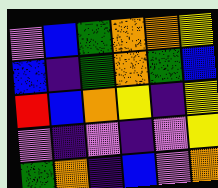[["violet", "blue", "green", "orange", "orange", "yellow"], ["blue", "indigo", "green", "orange", "green", "blue"], ["red", "blue", "orange", "yellow", "indigo", "yellow"], ["violet", "indigo", "violet", "indigo", "violet", "yellow"], ["green", "orange", "indigo", "blue", "violet", "orange"]]